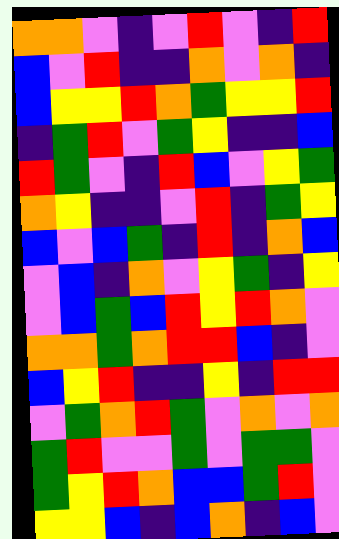[["orange", "orange", "violet", "indigo", "violet", "red", "violet", "indigo", "red"], ["blue", "violet", "red", "indigo", "indigo", "orange", "violet", "orange", "indigo"], ["blue", "yellow", "yellow", "red", "orange", "green", "yellow", "yellow", "red"], ["indigo", "green", "red", "violet", "green", "yellow", "indigo", "indigo", "blue"], ["red", "green", "violet", "indigo", "red", "blue", "violet", "yellow", "green"], ["orange", "yellow", "indigo", "indigo", "violet", "red", "indigo", "green", "yellow"], ["blue", "violet", "blue", "green", "indigo", "red", "indigo", "orange", "blue"], ["violet", "blue", "indigo", "orange", "violet", "yellow", "green", "indigo", "yellow"], ["violet", "blue", "green", "blue", "red", "yellow", "red", "orange", "violet"], ["orange", "orange", "green", "orange", "red", "red", "blue", "indigo", "violet"], ["blue", "yellow", "red", "indigo", "indigo", "yellow", "indigo", "red", "red"], ["violet", "green", "orange", "red", "green", "violet", "orange", "violet", "orange"], ["green", "red", "violet", "violet", "green", "violet", "green", "green", "violet"], ["green", "yellow", "red", "orange", "blue", "blue", "green", "red", "violet"], ["yellow", "yellow", "blue", "indigo", "blue", "orange", "indigo", "blue", "violet"]]